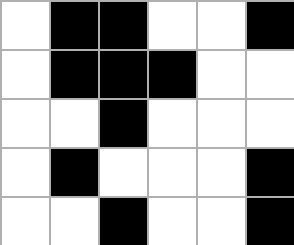[["white", "black", "black", "white", "white", "black"], ["white", "black", "black", "black", "white", "white"], ["white", "white", "black", "white", "white", "white"], ["white", "black", "white", "white", "white", "black"], ["white", "white", "black", "white", "white", "black"]]